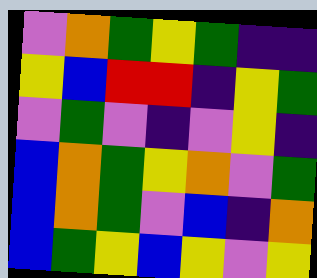[["violet", "orange", "green", "yellow", "green", "indigo", "indigo"], ["yellow", "blue", "red", "red", "indigo", "yellow", "green"], ["violet", "green", "violet", "indigo", "violet", "yellow", "indigo"], ["blue", "orange", "green", "yellow", "orange", "violet", "green"], ["blue", "orange", "green", "violet", "blue", "indigo", "orange"], ["blue", "green", "yellow", "blue", "yellow", "violet", "yellow"]]